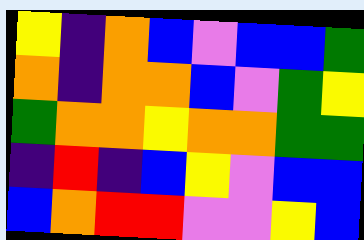[["yellow", "indigo", "orange", "blue", "violet", "blue", "blue", "green"], ["orange", "indigo", "orange", "orange", "blue", "violet", "green", "yellow"], ["green", "orange", "orange", "yellow", "orange", "orange", "green", "green"], ["indigo", "red", "indigo", "blue", "yellow", "violet", "blue", "blue"], ["blue", "orange", "red", "red", "violet", "violet", "yellow", "blue"]]